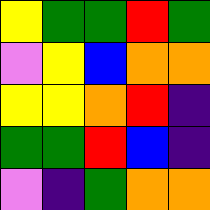[["yellow", "green", "green", "red", "green"], ["violet", "yellow", "blue", "orange", "orange"], ["yellow", "yellow", "orange", "red", "indigo"], ["green", "green", "red", "blue", "indigo"], ["violet", "indigo", "green", "orange", "orange"]]